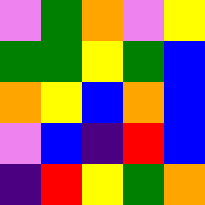[["violet", "green", "orange", "violet", "yellow"], ["green", "green", "yellow", "green", "blue"], ["orange", "yellow", "blue", "orange", "blue"], ["violet", "blue", "indigo", "red", "blue"], ["indigo", "red", "yellow", "green", "orange"]]